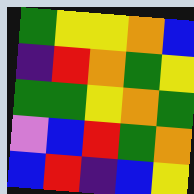[["green", "yellow", "yellow", "orange", "blue"], ["indigo", "red", "orange", "green", "yellow"], ["green", "green", "yellow", "orange", "green"], ["violet", "blue", "red", "green", "orange"], ["blue", "red", "indigo", "blue", "yellow"]]